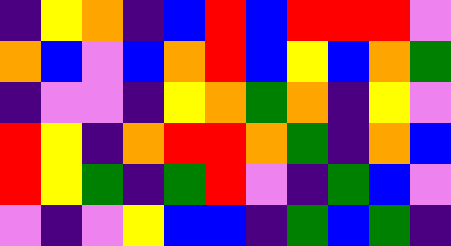[["indigo", "yellow", "orange", "indigo", "blue", "red", "blue", "red", "red", "red", "violet"], ["orange", "blue", "violet", "blue", "orange", "red", "blue", "yellow", "blue", "orange", "green"], ["indigo", "violet", "violet", "indigo", "yellow", "orange", "green", "orange", "indigo", "yellow", "violet"], ["red", "yellow", "indigo", "orange", "red", "red", "orange", "green", "indigo", "orange", "blue"], ["red", "yellow", "green", "indigo", "green", "red", "violet", "indigo", "green", "blue", "violet"], ["violet", "indigo", "violet", "yellow", "blue", "blue", "indigo", "green", "blue", "green", "indigo"]]